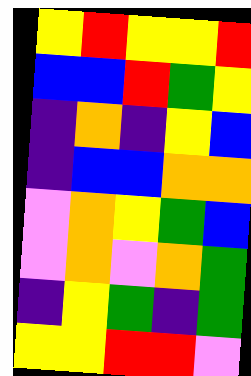[["yellow", "red", "yellow", "yellow", "red"], ["blue", "blue", "red", "green", "yellow"], ["indigo", "orange", "indigo", "yellow", "blue"], ["indigo", "blue", "blue", "orange", "orange"], ["violet", "orange", "yellow", "green", "blue"], ["violet", "orange", "violet", "orange", "green"], ["indigo", "yellow", "green", "indigo", "green"], ["yellow", "yellow", "red", "red", "violet"]]